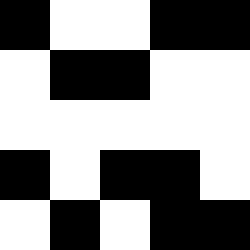[["black", "white", "white", "black", "black"], ["white", "black", "black", "white", "white"], ["white", "white", "white", "white", "white"], ["black", "white", "black", "black", "white"], ["white", "black", "white", "black", "black"]]